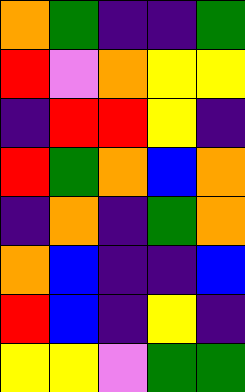[["orange", "green", "indigo", "indigo", "green"], ["red", "violet", "orange", "yellow", "yellow"], ["indigo", "red", "red", "yellow", "indigo"], ["red", "green", "orange", "blue", "orange"], ["indigo", "orange", "indigo", "green", "orange"], ["orange", "blue", "indigo", "indigo", "blue"], ["red", "blue", "indigo", "yellow", "indigo"], ["yellow", "yellow", "violet", "green", "green"]]